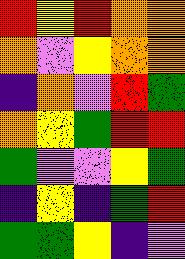[["red", "yellow", "red", "orange", "orange"], ["orange", "violet", "yellow", "orange", "orange"], ["indigo", "orange", "violet", "red", "green"], ["orange", "yellow", "green", "red", "red"], ["green", "violet", "violet", "yellow", "green"], ["indigo", "yellow", "indigo", "green", "red"], ["green", "green", "yellow", "indigo", "violet"]]